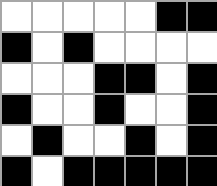[["white", "white", "white", "white", "white", "black", "black"], ["black", "white", "black", "white", "white", "white", "white"], ["white", "white", "white", "black", "black", "white", "black"], ["black", "white", "white", "black", "white", "white", "black"], ["white", "black", "white", "white", "black", "white", "black"], ["black", "white", "black", "black", "black", "black", "black"]]